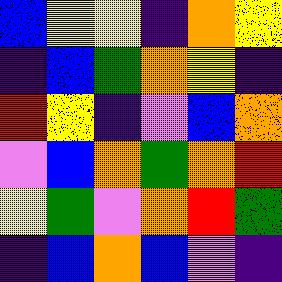[["blue", "yellow", "yellow", "indigo", "orange", "yellow"], ["indigo", "blue", "green", "orange", "yellow", "indigo"], ["red", "yellow", "indigo", "violet", "blue", "orange"], ["violet", "blue", "orange", "green", "orange", "red"], ["yellow", "green", "violet", "orange", "red", "green"], ["indigo", "blue", "orange", "blue", "violet", "indigo"]]